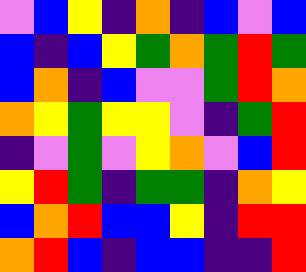[["violet", "blue", "yellow", "indigo", "orange", "indigo", "blue", "violet", "blue"], ["blue", "indigo", "blue", "yellow", "green", "orange", "green", "red", "green"], ["blue", "orange", "indigo", "blue", "violet", "violet", "green", "red", "orange"], ["orange", "yellow", "green", "yellow", "yellow", "violet", "indigo", "green", "red"], ["indigo", "violet", "green", "violet", "yellow", "orange", "violet", "blue", "red"], ["yellow", "red", "green", "indigo", "green", "green", "indigo", "orange", "yellow"], ["blue", "orange", "red", "blue", "blue", "yellow", "indigo", "red", "red"], ["orange", "red", "blue", "indigo", "blue", "blue", "indigo", "indigo", "red"]]